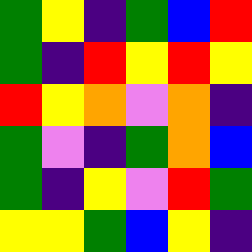[["green", "yellow", "indigo", "green", "blue", "red"], ["green", "indigo", "red", "yellow", "red", "yellow"], ["red", "yellow", "orange", "violet", "orange", "indigo"], ["green", "violet", "indigo", "green", "orange", "blue"], ["green", "indigo", "yellow", "violet", "red", "green"], ["yellow", "yellow", "green", "blue", "yellow", "indigo"]]